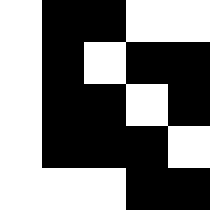[["white", "black", "black", "white", "white"], ["white", "black", "white", "black", "black"], ["white", "black", "black", "white", "black"], ["white", "black", "black", "black", "white"], ["white", "white", "white", "black", "black"]]